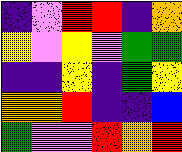[["indigo", "violet", "red", "red", "indigo", "orange"], ["yellow", "violet", "yellow", "violet", "green", "green"], ["indigo", "indigo", "yellow", "indigo", "green", "yellow"], ["orange", "orange", "red", "indigo", "indigo", "blue"], ["green", "violet", "violet", "red", "orange", "red"]]